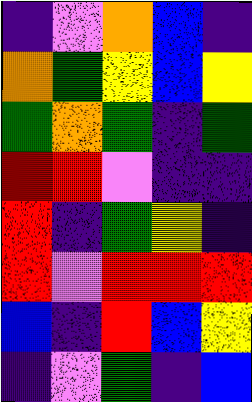[["indigo", "violet", "orange", "blue", "indigo"], ["orange", "green", "yellow", "blue", "yellow"], ["green", "orange", "green", "indigo", "green"], ["red", "red", "violet", "indigo", "indigo"], ["red", "indigo", "green", "yellow", "indigo"], ["red", "violet", "red", "red", "red"], ["blue", "indigo", "red", "blue", "yellow"], ["indigo", "violet", "green", "indigo", "blue"]]